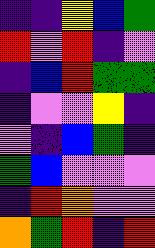[["indigo", "indigo", "yellow", "blue", "green"], ["red", "violet", "red", "indigo", "violet"], ["indigo", "blue", "red", "green", "green"], ["indigo", "violet", "violet", "yellow", "indigo"], ["violet", "indigo", "blue", "green", "indigo"], ["green", "blue", "violet", "violet", "violet"], ["indigo", "red", "orange", "violet", "violet"], ["orange", "green", "red", "indigo", "red"]]